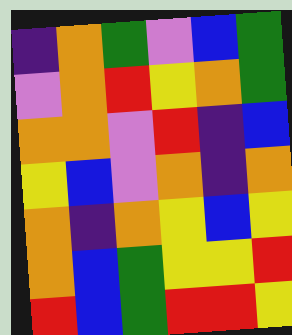[["indigo", "orange", "green", "violet", "blue", "green"], ["violet", "orange", "red", "yellow", "orange", "green"], ["orange", "orange", "violet", "red", "indigo", "blue"], ["yellow", "blue", "violet", "orange", "indigo", "orange"], ["orange", "indigo", "orange", "yellow", "blue", "yellow"], ["orange", "blue", "green", "yellow", "yellow", "red"], ["red", "blue", "green", "red", "red", "yellow"]]